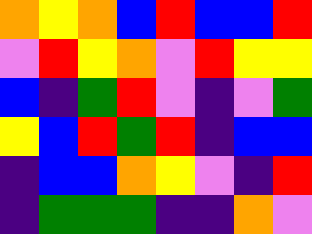[["orange", "yellow", "orange", "blue", "red", "blue", "blue", "red"], ["violet", "red", "yellow", "orange", "violet", "red", "yellow", "yellow"], ["blue", "indigo", "green", "red", "violet", "indigo", "violet", "green"], ["yellow", "blue", "red", "green", "red", "indigo", "blue", "blue"], ["indigo", "blue", "blue", "orange", "yellow", "violet", "indigo", "red"], ["indigo", "green", "green", "green", "indigo", "indigo", "orange", "violet"]]